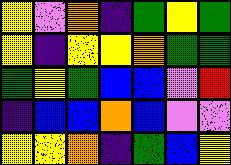[["yellow", "violet", "orange", "indigo", "green", "yellow", "green"], ["yellow", "indigo", "yellow", "yellow", "orange", "green", "green"], ["green", "yellow", "green", "blue", "blue", "violet", "red"], ["indigo", "blue", "blue", "orange", "blue", "violet", "violet"], ["yellow", "yellow", "orange", "indigo", "green", "blue", "yellow"]]